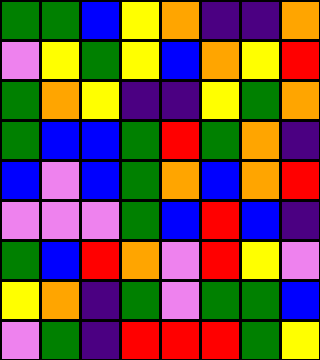[["green", "green", "blue", "yellow", "orange", "indigo", "indigo", "orange"], ["violet", "yellow", "green", "yellow", "blue", "orange", "yellow", "red"], ["green", "orange", "yellow", "indigo", "indigo", "yellow", "green", "orange"], ["green", "blue", "blue", "green", "red", "green", "orange", "indigo"], ["blue", "violet", "blue", "green", "orange", "blue", "orange", "red"], ["violet", "violet", "violet", "green", "blue", "red", "blue", "indigo"], ["green", "blue", "red", "orange", "violet", "red", "yellow", "violet"], ["yellow", "orange", "indigo", "green", "violet", "green", "green", "blue"], ["violet", "green", "indigo", "red", "red", "red", "green", "yellow"]]